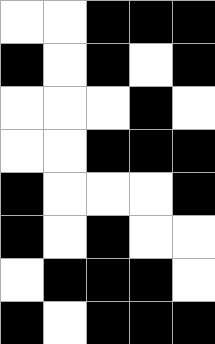[["white", "white", "black", "black", "black"], ["black", "white", "black", "white", "black"], ["white", "white", "white", "black", "white"], ["white", "white", "black", "black", "black"], ["black", "white", "white", "white", "black"], ["black", "white", "black", "white", "white"], ["white", "black", "black", "black", "white"], ["black", "white", "black", "black", "black"]]